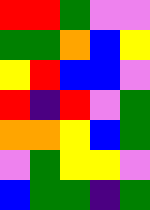[["red", "red", "green", "violet", "violet"], ["green", "green", "orange", "blue", "yellow"], ["yellow", "red", "blue", "blue", "violet"], ["red", "indigo", "red", "violet", "green"], ["orange", "orange", "yellow", "blue", "green"], ["violet", "green", "yellow", "yellow", "violet"], ["blue", "green", "green", "indigo", "green"]]